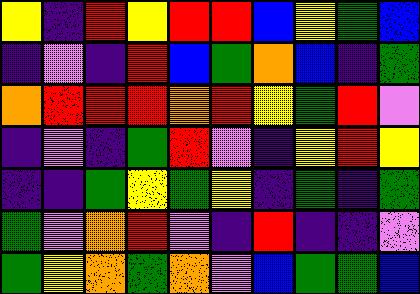[["yellow", "indigo", "red", "yellow", "red", "red", "blue", "yellow", "green", "blue"], ["indigo", "violet", "indigo", "red", "blue", "green", "orange", "blue", "indigo", "green"], ["orange", "red", "red", "red", "orange", "red", "yellow", "green", "red", "violet"], ["indigo", "violet", "indigo", "green", "red", "violet", "indigo", "yellow", "red", "yellow"], ["indigo", "indigo", "green", "yellow", "green", "yellow", "indigo", "green", "indigo", "green"], ["green", "violet", "orange", "red", "violet", "indigo", "red", "indigo", "indigo", "violet"], ["green", "yellow", "orange", "green", "orange", "violet", "blue", "green", "green", "blue"]]